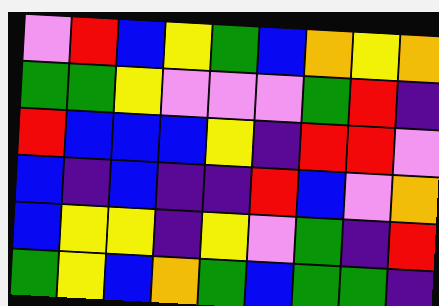[["violet", "red", "blue", "yellow", "green", "blue", "orange", "yellow", "orange"], ["green", "green", "yellow", "violet", "violet", "violet", "green", "red", "indigo"], ["red", "blue", "blue", "blue", "yellow", "indigo", "red", "red", "violet"], ["blue", "indigo", "blue", "indigo", "indigo", "red", "blue", "violet", "orange"], ["blue", "yellow", "yellow", "indigo", "yellow", "violet", "green", "indigo", "red"], ["green", "yellow", "blue", "orange", "green", "blue", "green", "green", "indigo"]]